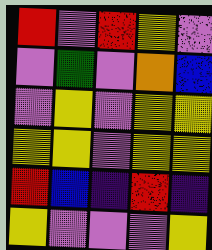[["red", "violet", "red", "yellow", "violet"], ["violet", "green", "violet", "orange", "blue"], ["violet", "yellow", "violet", "yellow", "yellow"], ["yellow", "yellow", "violet", "yellow", "yellow"], ["red", "blue", "indigo", "red", "indigo"], ["yellow", "violet", "violet", "violet", "yellow"]]